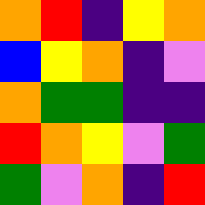[["orange", "red", "indigo", "yellow", "orange"], ["blue", "yellow", "orange", "indigo", "violet"], ["orange", "green", "green", "indigo", "indigo"], ["red", "orange", "yellow", "violet", "green"], ["green", "violet", "orange", "indigo", "red"]]